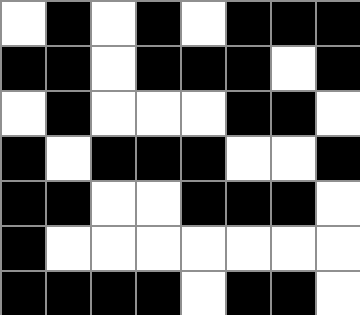[["white", "black", "white", "black", "white", "black", "black", "black"], ["black", "black", "white", "black", "black", "black", "white", "black"], ["white", "black", "white", "white", "white", "black", "black", "white"], ["black", "white", "black", "black", "black", "white", "white", "black"], ["black", "black", "white", "white", "black", "black", "black", "white"], ["black", "white", "white", "white", "white", "white", "white", "white"], ["black", "black", "black", "black", "white", "black", "black", "white"]]